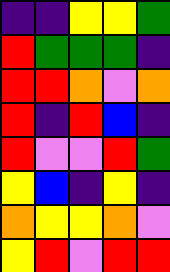[["indigo", "indigo", "yellow", "yellow", "green"], ["red", "green", "green", "green", "indigo"], ["red", "red", "orange", "violet", "orange"], ["red", "indigo", "red", "blue", "indigo"], ["red", "violet", "violet", "red", "green"], ["yellow", "blue", "indigo", "yellow", "indigo"], ["orange", "yellow", "yellow", "orange", "violet"], ["yellow", "red", "violet", "red", "red"]]